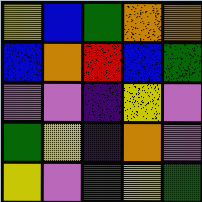[["yellow", "blue", "green", "orange", "orange"], ["blue", "orange", "red", "blue", "green"], ["violet", "violet", "indigo", "yellow", "violet"], ["green", "yellow", "indigo", "orange", "violet"], ["yellow", "violet", "green", "yellow", "green"]]